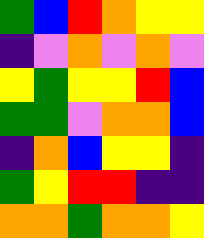[["green", "blue", "red", "orange", "yellow", "yellow"], ["indigo", "violet", "orange", "violet", "orange", "violet"], ["yellow", "green", "yellow", "yellow", "red", "blue"], ["green", "green", "violet", "orange", "orange", "blue"], ["indigo", "orange", "blue", "yellow", "yellow", "indigo"], ["green", "yellow", "red", "red", "indigo", "indigo"], ["orange", "orange", "green", "orange", "orange", "yellow"]]